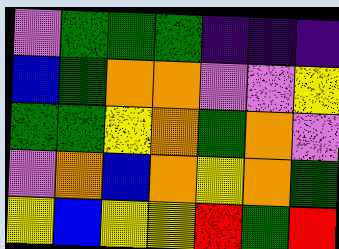[["violet", "green", "green", "green", "indigo", "indigo", "indigo"], ["blue", "green", "orange", "orange", "violet", "violet", "yellow"], ["green", "green", "yellow", "orange", "green", "orange", "violet"], ["violet", "orange", "blue", "orange", "yellow", "orange", "green"], ["yellow", "blue", "yellow", "yellow", "red", "green", "red"]]